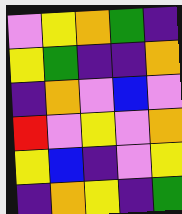[["violet", "yellow", "orange", "green", "indigo"], ["yellow", "green", "indigo", "indigo", "orange"], ["indigo", "orange", "violet", "blue", "violet"], ["red", "violet", "yellow", "violet", "orange"], ["yellow", "blue", "indigo", "violet", "yellow"], ["indigo", "orange", "yellow", "indigo", "green"]]